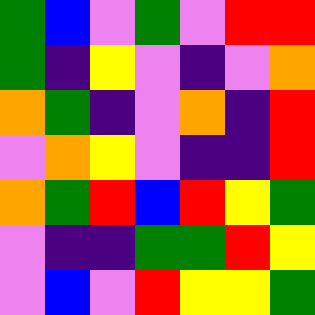[["green", "blue", "violet", "green", "violet", "red", "red"], ["green", "indigo", "yellow", "violet", "indigo", "violet", "orange"], ["orange", "green", "indigo", "violet", "orange", "indigo", "red"], ["violet", "orange", "yellow", "violet", "indigo", "indigo", "red"], ["orange", "green", "red", "blue", "red", "yellow", "green"], ["violet", "indigo", "indigo", "green", "green", "red", "yellow"], ["violet", "blue", "violet", "red", "yellow", "yellow", "green"]]